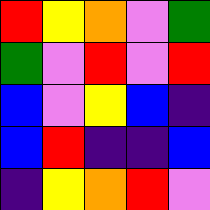[["red", "yellow", "orange", "violet", "green"], ["green", "violet", "red", "violet", "red"], ["blue", "violet", "yellow", "blue", "indigo"], ["blue", "red", "indigo", "indigo", "blue"], ["indigo", "yellow", "orange", "red", "violet"]]